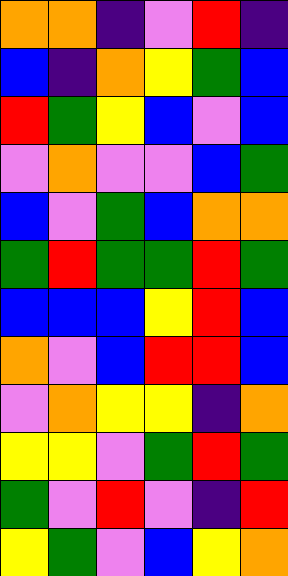[["orange", "orange", "indigo", "violet", "red", "indigo"], ["blue", "indigo", "orange", "yellow", "green", "blue"], ["red", "green", "yellow", "blue", "violet", "blue"], ["violet", "orange", "violet", "violet", "blue", "green"], ["blue", "violet", "green", "blue", "orange", "orange"], ["green", "red", "green", "green", "red", "green"], ["blue", "blue", "blue", "yellow", "red", "blue"], ["orange", "violet", "blue", "red", "red", "blue"], ["violet", "orange", "yellow", "yellow", "indigo", "orange"], ["yellow", "yellow", "violet", "green", "red", "green"], ["green", "violet", "red", "violet", "indigo", "red"], ["yellow", "green", "violet", "blue", "yellow", "orange"]]